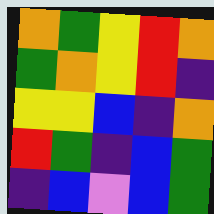[["orange", "green", "yellow", "red", "orange"], ["green", "orange", "yellow", "red", "indigo"], ["yellow", "yellow", "blue", "indigo", "orange"], ["red", "green", "indigo", "blue", "green"], ["indigo", "blue", "violet", "blue", "green"]]